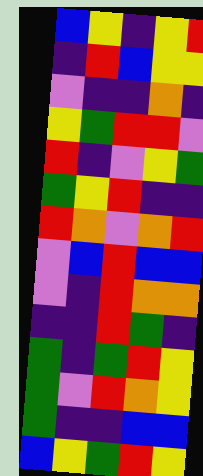[["blue", "yellow", "indigo", "yellow", "red"], ["indigo", "red", "blue", "yellow", "yellow"], ["violet", "indigo", "indigo", "orange", "indigo"], ["yellow", "green", "red", "red", "violet"], ["red", "indigo", "violet", "yellow", "green"], ["green", "yellow", "red", "indigo", "indigo"], ["red", "orange", "violet", "orange", "red"], ["violet", "blue", "red", "blue", "blue"], ["violet", "indigo", "red", "orange", "orange"], ["indigo", "indigo", "red", "green", "indigo"], ["green", "indigo", "green", "red", "yellow"], ["green", "violet", "red", "orange", "yellow"], ["green", "indigo", "indigo", "blue", "blue"], ["blue", "yellow", "green", "red", "yellow"]]